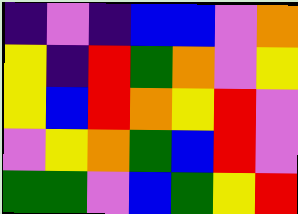[["indigo", "violet", "indigo", "blue", "blue", "violet", "orange"], ["yellow", "indigo", "red", "green", "orange", "violet", "yellow"], ["yellow", "blue", "red", "orange", "yellow", "red", "violet"], ["violet", "yellow", "orange", "green", "blue", "red", "violet"], ["green", "green", "violet", "blue", "green", "yellow", "red"]]